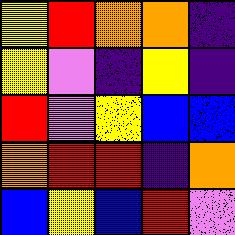[["yellow", "red", "orange", "orange", "indigo"], ["yellow", "violet", "indigo", "yellow", "indigo"], ["red", "violet", "yellow", "blue", "blue"], ["orange", "red", "red", "indigo", "orange"], ["blue", "yellow", "blue", "red", "violet"]]